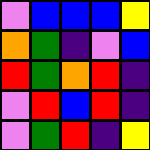[["violet", "blue", "blue", "blue", "yellow"], ["orange", "green", "indigo", "violet", "blue"], ["red", "green", "orange", "red", "indigo"], ["violet", "red", "blue", "red", "indigo"], ["violet", "green", "red", "indigo", "yellow"]]